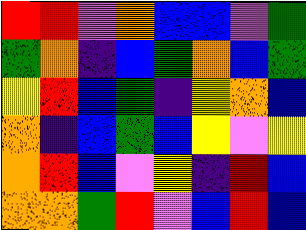[["red", "red", "violet", "orange", "blue", "blue", "violet", "green"], ["green", "orange", "indigo", "blue", "green", "orange", "blue", "green"], ["yellow", "red", "blue", "green", "indigo", "yellow", "orange", "blue"], ["orange", "indigo", "blue", "green", "blue", "yellow", "violet", "yellow"], ["orange", "red", "blue", "violet", "yellow", "indigo", "red", "blue"], ["orange", "orange", "green", "red", "violet", "blue", "red", "blue"]]